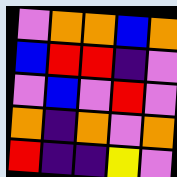[["violet", "orange", "orange", "blue", "orange"], ["blue", "red", "red", "indigo", "violet"], ["violet", "blue", "violet", "red", "violet"], ["orange", "indigo", "orange", "violet", "orange"], ["red", "indigo", "indigo", "yellow", "violet"]]